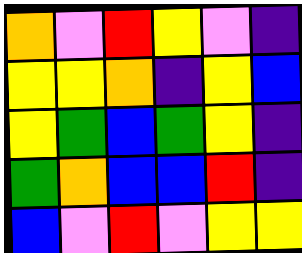[["orange", "violet", "red", "yellow", "violet", "indigo"], ["yellow", "yellow", "orange", "indigo", "yellow", "blue"], ["yellow", "green", "blue", "green", "yellow", "indigo"], ["green", "orange", "blue", "blue", "red", "indigo"], ["blue", "violet", "red", "violet", "yellow", "yellow"]]